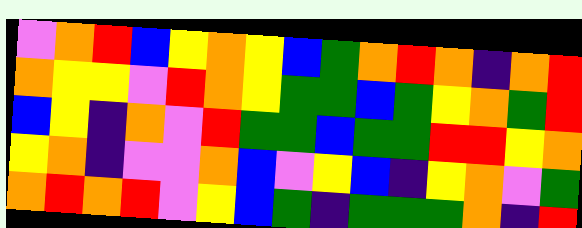[["violet", "orange", "red", "blue", "yellow", "orange", "yellow", "blue", "green", "orange", "red", "orange", "indigo", "orange", "red"], ["orange", "yellow", "yellow", "violet", "red", "orange", "yellow", "green", "green", "blue", "green", "yellow", "orange", "green", "red"], ["blue", "yellow", "indigo", "orange", "violet", "red", "green", "green", "blue", "green", "green", "red", "red", "yellow", "orange"], ["yellow", "orange", "indigo", "violet", "violet", "orange", "blue", "violet", "yellow", "blue", "indigo", "yellow", "orange", "violet", "green"], ["orange", "red", "orange", "red", "violet", "yellow", "blue", "green", "indigo", "green", "green", "green", "orange", "indigo", "red"]]